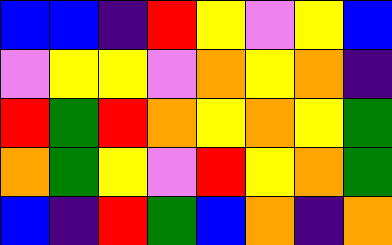[["blue", "blue", "indigo", "red", "yellow", "violet", "yellow", "blue"], ["violet", "yellow", "yellow", "violet", "orange", "yellow", "orange", "indigo"], ["red", "green", "red", "orange", "yellow", "orange", "yellow", "green"], ["orange", "green", "yellow", "violet", "red", "yellow", "orange", "green"], ["blue", "indigo", "red", "green", "blue", "orange", "indigo", "orange"]]